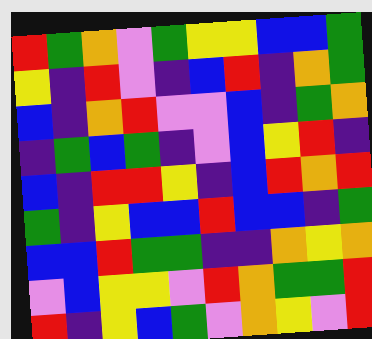[["red", "green", "orange", "violet", "green", "yellow", "yellow", "blue", "blue", "green"], ["yellow", "indigo", "red", "violet", "indigo", "blue", "red", "indigo", "orange", "green"], ["blue", "indigo", "orange", "red", "violet", "violet", "blue", "indigo", "green", "orange"], ["indigo", "green", "blue", "green", "indigo", "violet", "blue", "yellow", "red", "indigo"], ["blue", "indigo", "red", "red", "yellow", "indigo", "blue", "red", "orange", "red"], ["green", "indigo", "yellow", "blue", "blue", "red", "blue", "blue", "indigo", "green"], ["blue", "blue", "red", "green", "green", "indigo", "indigo", "orange", "yellow", "orange"], ["violet", "blue", "yellow", "yellow", "violet", "red", "orange", "green", "green", "red"], ["red", "indigo", "yellow", "blue", "green", "violet", "orange", "yellow", "violet", "red"]]